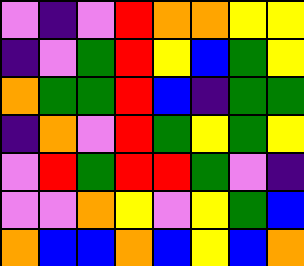[["violet", "indigo", "violet", "red", "orange", "orange", "yellow", "yellow"], ["indigo", "violet", "green", "red", "yellow", "blue", "green", "yellow"], ["orange", "green", "green", "red", "blue", "indigo", "green", "green"], ["indigo", "orange", "violet", "red", "green", "yellow", "green", "yellow"], ["violet", "red", "green", "red", "red", "green", "violet", "indigo"], ["violet", "violet", "orange", "yellow", "violet", "yellow", "green", "blue"], ["orange", "blue", "blue", "orange", "blue", "yellow", "blue", "orange"]]